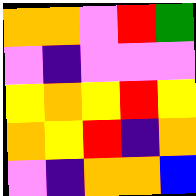[["orange", "orange", "violet", "red", "green"], ["violet", "indigo", "violet", "violet", "violet"], ["yellow", "orange", "yellow", "red", "yellow"], ["orange", "yellow", "red", "indigo", "orange"], ["violet", "indigo", "orange", "orange", "blue"]]